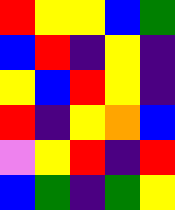[["red", "yellow", "yellow", "blue", "green"], ["blue", "red", "indigo", "yellow", "indigo"], ["yellow", "blue", "red", "yellow", "indigo"], ["red", "indigo", "yellow", "orange", "blue"], ["violet", "yellow", "red", "indigo", "red"], ["blue", "green", "indigo", "green", "yellow"]]